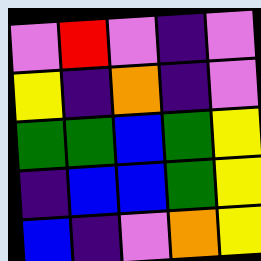[["violet", "red", "violet", "indigo", "violet"], ["yellow", "indigo", "orange", "indigo", "violet"], ["green", "green", "blue", "green", "yellow"], ["indigo", "blue", "blue", "green", "yellow"], ["blue", "indigo", "violet", "orange", "yellow"]]